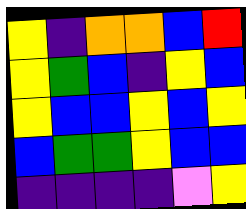[["yellow", "indigo", "orange", "orange", "blue", "red"], ["yellow", "green", "blue", "indigo", "yellow", "blue"], ["yellow", "blue", "blue", "yellow", "blue", "yellow"], ["blue", "green", "green", "yellow", "blue", "blue"], ["indigo", "indigo", "indigo", "indigo", "violet", "yellow"]]